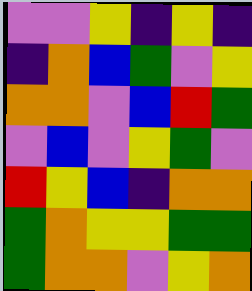[["violet", "violet", "yellow", "indigo", "yellow", "indigo"], ["indigo", "orange", "blue", "green", "violet", "yellow"], ["orange", "orange", "violet", "blue", "red", "green"], ["violet", "blue", "violet", "yellow", "green", "violet"], ["red", "yellow", "blue", "indigo", "orange", "orange"], ["green", "orange", "yellow", "yellow", "green", "green"], ["green", "orange", "orange", "violet", "yellow", "orange"]]